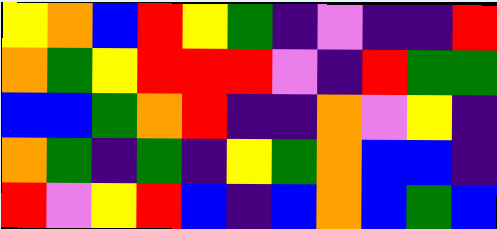[["yellow", "orange", "blue", "red", "yellow", "green", "indigo", "violet", "indigo", "indigo", "red"], ["orange", "green", "yellow", "red", "red", "red", "violet", "indigo", "red", "green", "green"], ["blue", "blue", "green", "orange", "red", "indigo", "indigo", "orange", "violet", "yellow", "indigo"], ["orange", "green", "indigo", "green", "indigo", "yellow", "green", "orange", "blue", "blue", "indigo"], ["red", "violet", "yellow", "red", "blue", "indigo", "blue", "orange", "blue", "green", "blue"]]